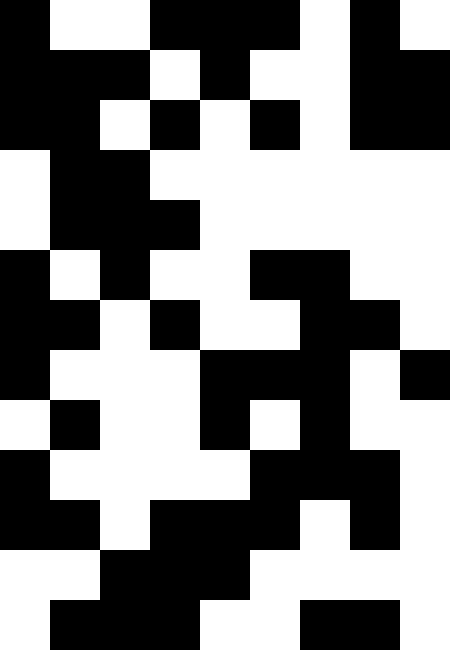[["black", "white", "white", "black", "black", "black", "white", "black", "white"], ["black", "black", "black", "white", "black", "white", "white", "black", "black"], ["black", "black", "white", "black", "white", "black", "white", "black", "black"], ["white", "black", "black", "white", "white", "white", "white", "white", "white"], ["white", "black", "black", "black", "white", "white", "white", "white", "white"], ["black", "white", "black", "white", "white", "black", "black", "white", "white"], ["black", "black", "white", "black", "white", "white", "black", "black", "white"], ["black", "white", "white", "white", "black", "black", "black", "white", "black"], ["white", "black", "white", "white", "black", "white", "black", "white", "white"], ["black", "white", "white", "white", "white", "black", "black", "black", "white"], ["black", "black", "white", "black", "black", "black", "white", "black", "white"], ["white", "white", "black", "black", "black", "white", "white", "white", "white"], ["white", "black", "black", "black", "white", "white", "black", "black", "white"]]